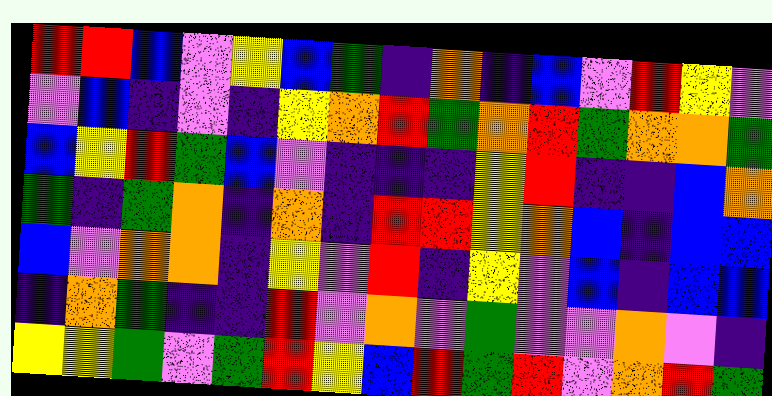[["red", "red", "blue", "violet", "yellow", "blue", "green", "indigo", "orange", "indigo", "blue", "violet", "red", "yellow", "violet"], ["violet", "blue", "indigo", "violet", "indigo", "yellow", "orange", "red", "green", "orange", "red", "green", "orange", "orange", "green"], ["blue", "yellow", "red", "green", "blue", "violet", "indigo", "indigo", "indigo", "yellow", "red", "indigo", "indigo", "blue", "orange"], ["green", "indigo", "green", "orange", "indigo", "orange", "indigo", "red", "red", "yellow", "orange", "blue", "indigo", "blue", "blue"], ["blue", "violet", "orange", "orange", "indigo", "yellow", "violet", "red", "indigo", "yellow", "violet", "blue", "indigo", "blue", "blue"], ["indigo", "orange", "green", "indigo", "indigo", "red", "violet", "orange", "violet", "green", "violet", "violet", "orange", "violet", "indigo"], ["yellow", "yellow", "green", "violet", "green", "red", "yellow", "blue", "red", "green", "red", "violet", "orange", "red", "green"]]